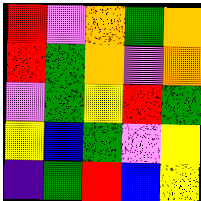[["red", "violet", "orange", "green", "orange"], ["red", "green", "orange", "violet", "orange"], ["violet", "green", "yellow", "red", "green"], ["yellow", "blue", "green", "violet", "yellow"], ["indigo", "green", "red", "blue", "yellow"]]